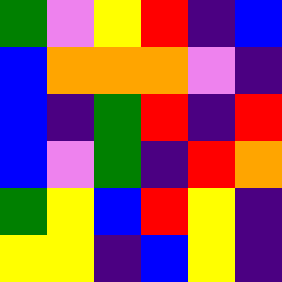[["green", "violet", "yellow", "red", "indigo", "blue"], ["blue", "orange", "orange", "orange", "violet", "indigo"], ["blue", "indigo", "green", "red", "indigo", "red"], ["blue", "violet", "green", "indigo", "red", "orange"], ["green", "yellow", "blue", "red", "yellow", "indigo"], ["yellow", "yellow", "indigo", "blue", "yellow", "indigo"]]